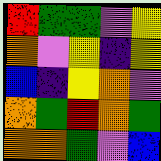[["red", "green", "green", "violet", "yellow"], ["orange", "violet", "yellow", "indigo", "yellow"], ["blue", "indigo", "yellow", "orange", "violet"], ["orange", "green", "red", "orange", "green"], ["orange", "orange", "green", "violet", "blue"]]